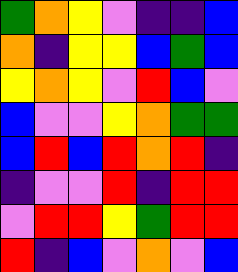[["green", "orange", "yellow", "violet", "indigo", "indigo", "blue"], ["orange", "indigo", "yellow", "yellow", "blue", "green", "blue"], ["yellow", "orange", "yellow", "violet", "red", "blue", "violet"], ["blue", "violet", "violet", "yellow", "orange", "green", "green"], ["blue", "red", "blue", "red", "orange", "red", "indigo"], ["indigo", "violet", "violet", "red", "indigo", "red", "red"], ["violet", "red", "red", "yellow", "green", "red", "red"], ["red", "indigo", "blue", "violet", "orange", "violet", "blue"]]